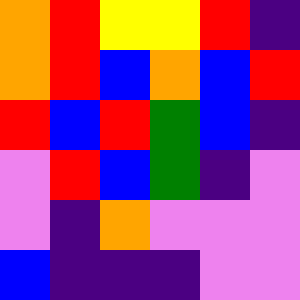[["orange", "red", "yellow", "yellow", "red", "indigo"], ["orange", "red", "blue", "orange", "blue", "red"], ["red", "blue", "red", "green", "blue", "indigo"], ["violet", "red", "blue", "green", "indigo", "violet"], ["violet", "indigo", "orange", "violet", "violet", "violet"], ["blue", "indigo", "indigo", "indigo", "violet", "violet"]]